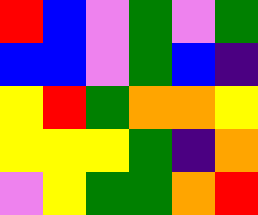[["red", "blue", "violet", "green", "violet", "green"], ["blue", "blue", "violet", "green", "blue", "indigo"], ["yellow", "red", "green", "orange", "orange", "yellow"], ["yellow", "yellow", "yellow", "green", "indigo", "orange"], ["violet", "yellow", "green", "green", "orange", "red"]]